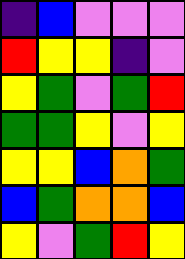[["indigo", "blue", "violet", "violet", "violet"], ["red", "yellow", "yellow", "indigo", "violet"], ["yellow", "green", "violet", "green", "red"], ["green", "green", "yellow", "violet", "yellow"], ["yellow", "yellow", "blue", "orange", "green"], ["blue", "green", "orange", "orange", "blue"], ["yellow", "violet", "green", "red", "yellow"]]